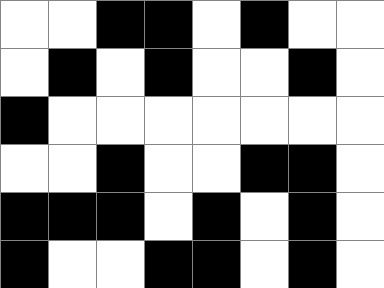[["white", "white", "black", "black", "white", "black", "white", "white"], ["white", "black", "white", "black", "white", "white", "black", "white"], ["black", "white", "white", "white", "white", "white", "white", "white"], ["white", "white", "black", "white", "white", "black", "black", "white"], ["black", "black", "black", "white", "black", "white", "black", "white"], ["black", "white", "white", "black", "black", "white", "black", "white"]]